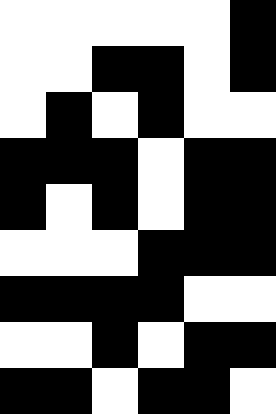[["white", "white", "white", "white", "white", "black"], ["white", "white", "black", "black", "white", "black"], ["white", "black", "white", "black", "white", "white"], ["black", "black", "black", "white", "black", "black"], ["black", "white", "black", "white", "black", "black"], ["white", "white", "white", "black", "black", "black"], ["black", "black", "black", "black", "white", "white"], ["white", "white", "black", "white", "black", "black"], ["black", "black", "white", "black", "black", "white"]]